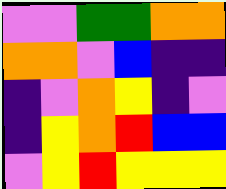[["violet", "violet", "green", "green", "orange", "orange"], ["orange", "orange", "violet", "blue", "indigo", "indigo"], ["indigo", "violet", "orange", "yellow", "indigo", "violet"], ["indigo", "yellow", "orange", "red", "blue", "blue"], ["violet", "yellow", "red", "yellow", "yellow", "yellow"]]